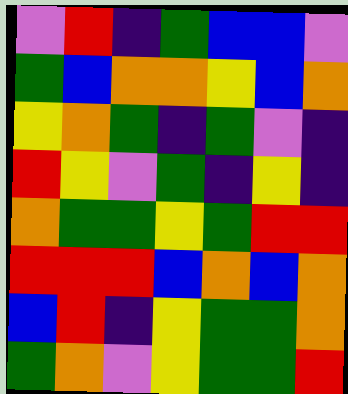[["violet", "red", "indigo", "green", "blue", "blue", "violet"], ["green", "blue", "orange", "orange", "yellow", "blue", "orange"], ["yellow", "orange", "green", "indigo", "green", "violet", "indigo"], ["red", "yellow", "violet", "green", "indigo", "yellow", "indigo"], ["orange", "green", "green", "yellow", "green", "red", "red"], ["red", "red", "red", "blue", "orange", "blue", "orange"], ["blue", "red", "indigo", "yellow", "green", "green", "orange"], ["green", "orange", "violet", "yellow", "green", "green", "red"]]